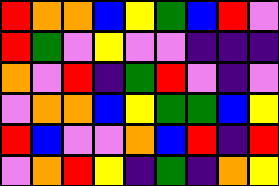[["red", "orange", "orange", "blue", "yellow", "green", "blue", "red", "violet"], ["red", "green", "violet", "yellow", "violet", "violet", "indigo", "indigo", "indigo"], ["orange", "violet", "red", "indigo", "green", "red", "violet", "indigo", "violet"], ["violet", "orange", "orange", "blue", "yellow", "green", "green", "blue", "yellow"], ["red", "blue", "violet", "violet", "orange", "blue", "red", "indigo", "red"], ["violet", "orange", "red", "yellow", "indigo", "green", "indigo", "orange", "yellow"]]